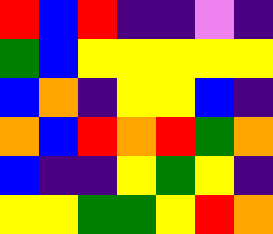[["red", "blue", "red", "indigo", "indigo", "violet", "indigo"], ["green", "blue", "yellow", "yellow", "yellow", "yellow", "yellow"], ["blue", "orange", "indigo", "yellow", "yellow", "blue", "indigo"], ["orange", "blue", "red", "orange", "red", "green", "orange"], ["blue", "indigo", "indigo", "yellow", "green", "yellow", "indigo"], ["yellow", "yellow", "green", "green", "yellow", "red", "orange"]]